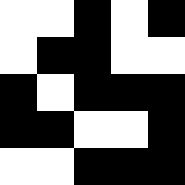[["white", "white", "black", "white", "black"], ["white", "black", "black", "white", "white"], ["black", "white", "black", "black", "black"], ["black", "black", "white", "white", "black"], ["white", "white", "black", "black", "black"]]